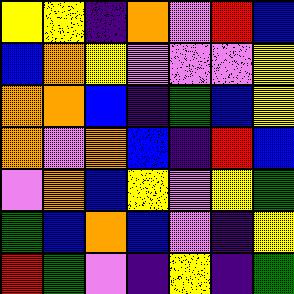[["yellow", "yellow", "indigo", "orange", "violet", "red", "blue"], ["blue", "orange", "yellow", "violet", "violet", "violet", "yellow"], ["orange", "orange", "blue", "indigo", "green", "blue", "yellow"], ["orange", "violet", "orange", "blue", "indigo", "red", "blue"], ["violet", "orange", "blue", "yellow", "violet", "yellow", "green"], ["green", "blue", "orange", "blue", "violet", "indigo", "yellow"], ["red", "green", "violet", "indigo", "yellow", "indigo", "green"]]